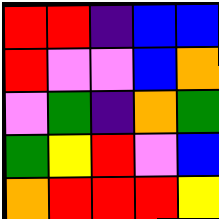[["red", "red", "indigo", "blue", "blue"], ["red", "violet", "violet", "blue", "orange"], ["violet", "green", "indigo", "orange", "green"], ["green", "yellow", "red", "violet", "blue"], ["orange", "red", "red", "red", "yellow"]]